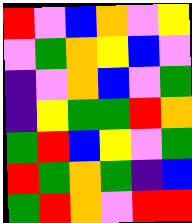[["red", "violet", "blue", "orange", "violet", "yellow"], ["violet", "green", "orange", "yellow", "blue", "violet"], ["indigo", "violet", "orange", "blue", "violet", "green"], ["indigo", "yellow", "green", "green", "red", "orange"], ["green", "red", "blue", "yellow", "violet", "green"], ["red", "green", "orange", "green", "indigo", "blue"], ["green", "red", "orange", "violet", "red", "red"]]